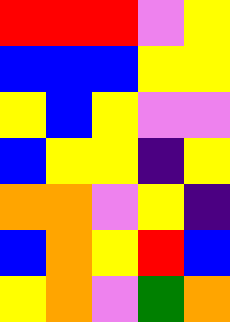[["red", "red", "red", "violet", "yellow"], ["blue", "blue", "blue", "yellow", "yellow"], ["yellow", "blue", "yellow", "violet", "violet"], ["blue", "yellow", "yellow", "indigo", "yellow"], ["orange", "orange", "violet", "yellow", "indigo"], ["blue", "orange", "yellow", "red", "blue"], ["yellow", "orange", "violet", "green", "orange"]]